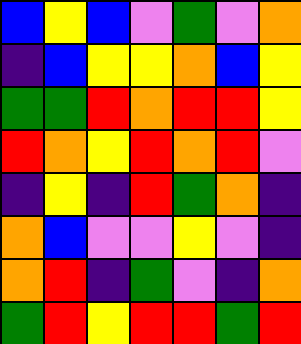[["blue", "yellow", "blue", "violet", "green", "violet", "orange"], ["indigo", "blue", "yellow", "yellow", "orange", "blue", "yellow"], ["green", "green", "red", "orange", "red", "red", "yellow"], ["red", "orange", "yellow", "red", "orange", "red", "violet"], ["indigo", "yellow", "indigo", "red", "green", "orange", "indigo"], ["orange", "blue", "violet", "violet", "yellow", "violet", "indigo"], ["orange", "red", "indigo", "green", "violet", "indigo", "orange"], ["green", "red", "yellow", "red", "red", "green", "red"]]